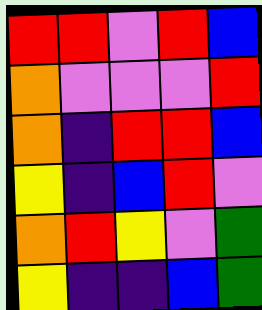[["red", "red", "violet", "red", "blue"], ["orange", "violet", "violet", "violet", "red"], ["orange", "indigo", "red", "red", "blue"], ["yellow", "indigo", "blue", "red", "violet"], ["orange", "red", "yellow", "violet", "green"], ["yellow", "indigo", "indigo", "blue", "green"]]